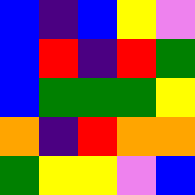[["blue", "indigo", "blue", "yellow", "violet"], ["blue", "red", "indigo", "red", "green"], ["blue", "green", "green", "green", "yellow"], ["orange", "indigo", "red", "orange", "orange"], ["green", "yellow", "yellow", "violet", "blue"]]